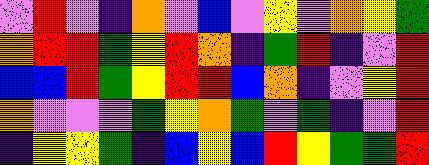[["violet", "red", "violet", "indigo", "orange", "violet", "blue", "violet", "yellow", "violet", "orange", "yellow", "green"], ["orange", "red", "red", "green", "yellow", "red", "orange", "indigo", "green", "red", "indigo", "violet", "red"], ["blue", "blue", "red", "green", "yellow", "red", "red", "blue", "orange", "indigo", "violet", "yellow", "red"], ["orange", "violet", "violet", "violet", "green", "yellow", "orange", "green", "violet", "green", "indigo", "violet", "red"], ["indigo", "yellow", "yellow", "green", "indigo", "blue", "yellow", "blue", "red", "yellow", "green", "green", "red"]]